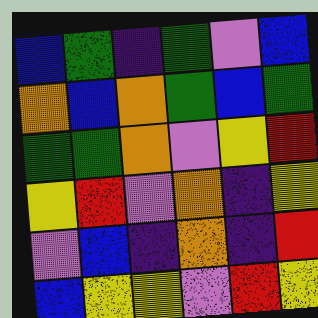[["blue", "green", "indigo", "green", "violet", "blue"], ["orange", "blue", "orange", "green", "blue", "green"], ["green", "green", "orange", "violet", "yellow", "red"], ["yellow", "red", "violet", "orange", "indigo", "yellow"], ["violet", "blue", "indigo", "orange", "indigo", "red"], ["blue", "yellow", "yellow", "violet", "red", "yellow"]]